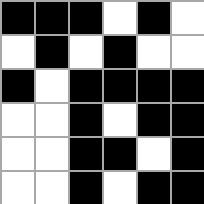[["black", "black", "black", "white", "black", "white"], ["white", "black", "white", "black", "white", "white"], ["black", "white", "black", "black", "black", "black"], ["white", "white", "black", "white", "black", "black"], ["white", "white", "black", "black", "white", "black"], ["white", "white", "black", "white", "black", "black"]]